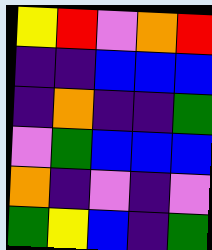[["yellow", "red", "violet", "orange", "red"], ["indigo", "indigo", "blue", "blue", "blue"], ["indigo", "orange", "indigo", "indigo", "green"], ["violet", "green", "blue", "blue", "blue"], ["orange", "indigo", "violet", "indigo", "violet"], ["green", "yellow", "blue", "indigo", "green"]]